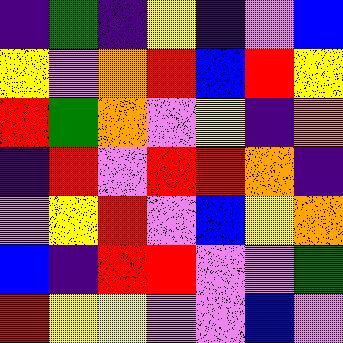[["indigo", "green", "indigo", "yellow", "indigo", "violet", "blue"], ["yellow", "violet", "orange", "red", "blue", "red", "yellow"], ["red", "green", "orange", "violet", "yellow", "indigo", "orange"], ["indigo", "red", "violet", "red", "red", "orange", "indigo"], ["violet", "yellow", "red", "violet", "blue", "yellow", "orange"], ["blue", "indigo", "red", "red", "violet", "violet", "green"], ["red", "yellow", "yellow", "violet", "violet", "blue", "violet"]]